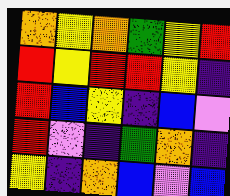[["orange", "yellow", "orange", "green", "yellow", "red"], ["red", "yellow", "red", "red", "yellow", "indigo"], ["red", "blue", "yellow", "indigo", "blue", "violet"], ["red", "violet", "indigo", "green", "orange", "indigo"], ["yellow", "indigo", "orange", "blue", "violet", "blue"]]